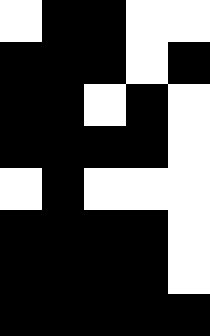[["white", "black", "black", "white", "white"], ["black", "black", "black", "white", "black"], ["black", "black", "white", "black", "white"], ["black", "black", "black", "black", "white"], ["white", "black", "white", "white", "white"], ["black", "black", "black", "black", "white"], ["black", "black", "black", "black", "white"], ["black", "black", "black", "black", "black"]]